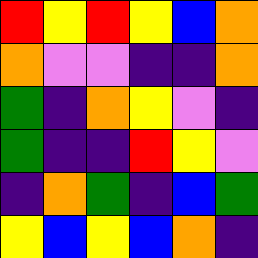[["red", "yellow", "red", "yellow", "blue", "orange"], ["orange", "violet", "violet", "indigo", "indigo", "orange"], ["green", "indigo", "orange", "yellow", "violet", "indigo"], ["green", "indigo", "indigo", "red", "yellow", "violet"], ["indigo", "orange", "green", "indigo", "blue", "green"], ["yellow", "blue", "yellow", "blue", "orange", "indigo"]]